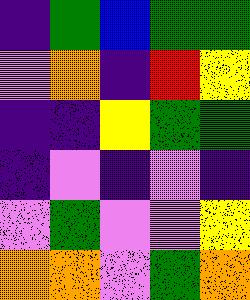[["indigo", "green", "blue", "green", "green"], ["violet", "orange", "indigo", "red", "yellow"], ["indigo", "indigo", "yellow", "green", "green"], ["indigo", "violet", "indigo", "violet", "indigo"], ["violet", "green", "violet", "violet", "yellow"], ["orange", "orange", "violet", "green", "orange"]]